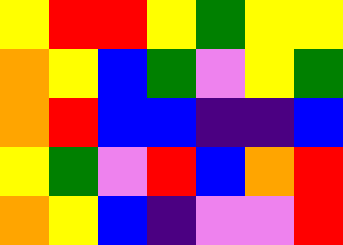[["yellow", "red", "red", "yellow", "green", "yellow", "yellow"], ["orange", "yellow", "blue", "green", "violet", "yellow", "green"], ["orange", "red", "blue", "blue", "indigo", "indigo", "blue"], ["yellow", "green", "violet", "red", "blue", "orange", "red"], ["orange", "yellow", "blue", "indigo", "violet", "violet", "red"]]